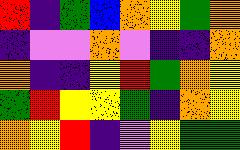[["red", "indigo", "green", "blue", "orange", "yellow", "green", "orange"], ["indigo", "violet", "violet", "orange", "violet", "indigo", "indigo", "orange"], ["orange", "indigo", "indigo", "yellow", "red", "green", "orange", "yellow"], ["green", "red", "yellow", "yellow", "green", "indigo", "orange", "yellow"], ["orange", "yellow", "red", "indigo", "violet", "yellow", "green", "green"]]